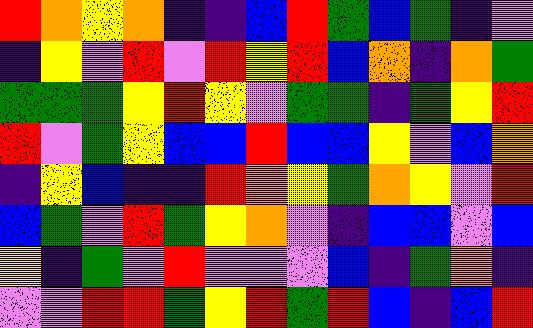[["red", "orange", "yellow", "orange", "indigo", "indigo", "blue", "red", "green", "blue", "green", "indigo", "violet"], ["indigo", "yellow", "violet", "red", "violet", "red", "yellow", "red", "blue", "orange", "indigo", "orange", "green"], ["green", "green", "green", "yellow", "red", "yellow", "violet", "green", "green", "indigo", "green", "yellow", "red"], ["red", "violet", "green", "yellow", "blue", "blue", "red", "blue", "blue", "yellow", "violet", "blue", "orange"], ["indigo", "yellow", "blue", "indigo", "indigo", "red", "orange", "yellow", "green", "orange", "yellow", "violet", "red"], ["blue", "green", "violet", "red", "green", "yellow", "orange", "violet", "indigo", "blue", "blue", "violet", "blue"], ["yellow", "indigo", "green", "violet", "red", "violet", "violet", "violet", "blue", "indigo", "green", "orange", "indigo"], ["violet", "violet", "red", "red", "green", "yellow", "red", "green", "red", "blue", "indigo", "blue", "red"]]